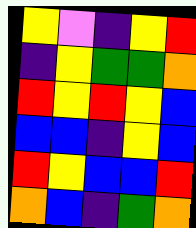[["yellow", "violet", "indigo", "yellow", "red"], ["indigo", "yellow", "green", "green", "orange"], ["red", "yellow", "red", "yellow", "blue"], ["blue", "blue", "indigo", "yellow", "blue"], ["red", "yellow", "blue", "blue", "red"], ["orange", "blue", "indigo", "green", "orange"]]